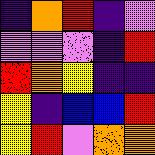[["indigo", "orange", "red", "indigo", "violet"], ["violet", "violet", "violet", "indigo", "red"], ["red", "orange", "yellow", "indigo", "indigo"], ["yellow", "indigo", "blue", "blue", "red"], ["yellow", "red", "violet", "orange", "orange"]]